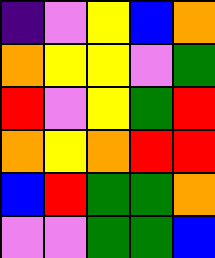[["indigo", "violet", "yellow", "blue", "orange"], ["orange", "yellow", "yellow", "violet", "green"], ["red", "violet", "yellow", "green", "red"], ["orange", "yellow", "orange", "red", "red"], ["blue", "red", "green", "green", "orange"], ["violet", "violet", "green", "green", "blue"]]